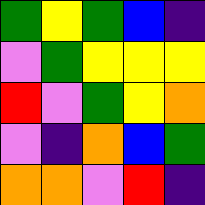[["green", "yellow", "green", "blue", "indigo"], ["violet", "green", "yellow", "yellow", "yellow"], ["red", "violet", "green", "yellow", "orange"], ["violet", "indigo", "orange", "blue", "green"], ["orange", "orange", "violet", "red", "indigo"]]